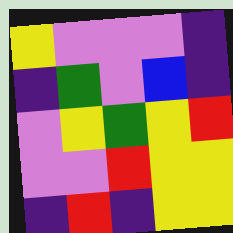[["yellow", "violet", "violet", "violet", "indigo"], ["indigo", "green", "violet", "blue", "indigo"], ["violet", "yellow", "green", "yellow", "red"], ["violet", "violet", "red", "yellow", "yellow"], ["indigo", "red", "indigo", "yellow", "yellow"]]